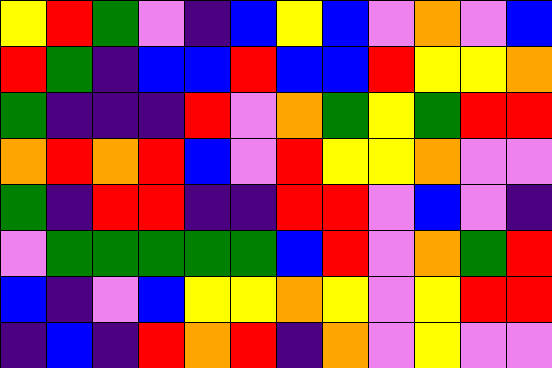[["yellow", "red", "green", "violet", "indigo", "blue", "yellow", "blue", "violet", "orange", "violet", "blue"], ["red", "green", "indigo", "blue", "blue", "red", "blue", "blue", "red", "yellow", "yellow", "orange"], ["green", "indigo", "indigo", "indigo", "red", "violet", "orange", "green", "yellow", "green", "red", "red"], ["orange", "red", "orange", "red", "blue", "violet", "red", "yellow", "yellow", "orange", "violet", "violet"], ["green", "indigo", "red", "red", "indigo", "indigo", "red", "red", "violet", "blue", "violet", "indigo"], ["violet", "green", "green", "green", "green", "green", "blue", "red", "violet", "orange", "green", "red"], ["blue", "indigo", "violet", "blue", "yellow", "yellow", "orange", "yellow", "violet", "yellow", "red", "red"], ["indigo", "blue", "indigo", "red", "orange", "red", "indigo", "orange", "violet", "yellow", "violet", "violet"]]